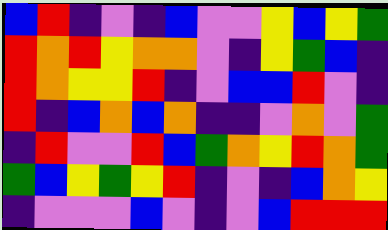[["blue", "red", "indigo", "violet", "indigo", "blue", "violet", "violet", "yellow", "blue", "yellow", "green"], ["red", "orange", "red", "yellow", "orange", "orange", "violet", "indigo", "yellow", "green", "blue", "indigo"], ["red", "orange", "yellow", "yellow", "red", "indigo", "violet", "blue", "blue", "red", "violet", "indigo"], ["red", "indigo", "blue", "orange", "blue", "orange", "indigo", "indigo", "violet", "orange", "violet", "green"], ["indigo", "red", "violet", "violet", "red", "blue", "green", "orange", "yellow", "red", "orange", "green"], ["green", "blue", "yellow", "green", "yellow", "red", "indigo", "violet", "indigo", "blue", "orange", "yellow"], ["indigo", "violet", "violet", "violet", "blue", "violet", "indigo", "violet", "blue", "red", "red", "red"]]